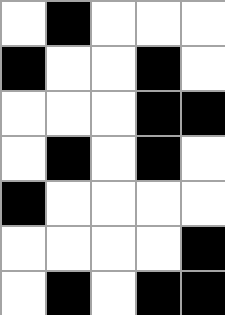[["white", "black", "white", "white", "white"], ["black", "white", "white", "black", "white"], ["white", "white", "white", "black", "black"], ["white", "black", "white", "black", "white"], ["black", "white", "white", "white", "white"], ["white", "white", "white", "white", "black"], ["white", "black", "white", "black", "black"]]